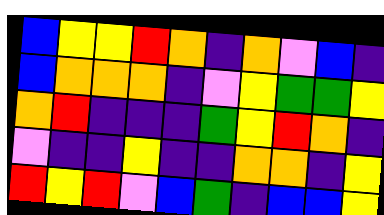[["blue", "yellow", "yellow", "red", "orange", "indigo", "orange", "violet", "blue", "indigo"], ["blue", "orange", "orange", "orange", "indigo", "violet", "yellow", "green", "green", "yellow"], ["orange", "red", "indigo", "indigo", "indigo", "green", "yellow", "red", "orange", "indigo"], ["violet", "indigo", "indigo", "yellow", "indigo", "indigo", "orange", "orange", "indigo", "yellow"], ["red", "yellow", "red", "violet", "blue", "green", "indigo", "blue", "blue", "yellow"]]